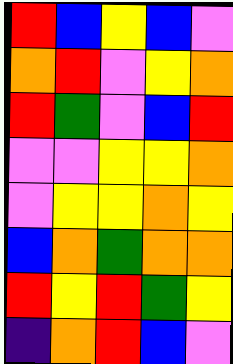[["red", "blue", "yellow", "blue", "violet"], ["orange", "red", "violet", "yellow", "orange"], ["red", "green", "violet", "blue", "red"], ["violet", "violet", "yellow", "yellow", "orange"], ["violet", "yellow", "yellow", "orange", "yellow"], ["blue", "orange", "green", "orange", "orange"], ["red", "yellow", "red", "green", "yellow"], ["indigo", "orange", "red", "blue", "violet"]]